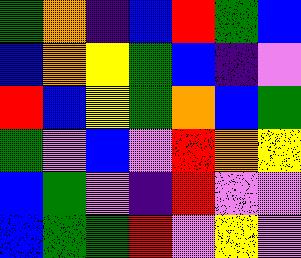[["green", "orange", "indigo", "blue", "red", "green", "blue"], ["blue", "orange", "yellow", "green", "blue", "indigo", "violet"], ["red", "blue", "yellow", "green", "orange", "blue", "green"], ["green", "violet", "blue", "violet", "red", "orange", "yellow"], ["blue", "green", "violet", "indigo", "red", "violet", "violet"], ["blue", "green", "green", "red", "violet", "yellow", "violet"]]